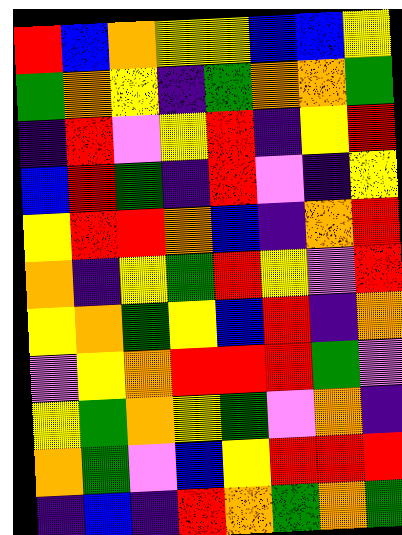[["red", "blue", "orange", "yellow", "yellow", "blue", "blue", "yellow"], ["green", "orange", "yellow", "indigo", "green", "orange", "orange", "green"], ["indigo", "red", "violet", "yellow", "red", "indigo", "yellow", "red"], ["blue", "red", "green", "indigo", "red", "violet", "indigo", "yellow"], ["yellow", "red", "red", "orange", "blue", "indigo", "orange", "red"], ["orange", "indigo", "yellow", "green", "red", "yellow", "violet", "red"], ["yellow", "orange", "green", "yellow", "blue", "red", "indigo", "orange"], ["violet", "yellow", "orange", "red", "red", "red", "green", "violet"], ["yellow", "green", "orange", "yellow", "green", "violet", "orange", "indigo"], ["orange", "green", "violet", "blue", "yellow", "red", "red", "red"], ["indigo", "blue", "indigo", "red", "orange", "green", "orange", "green"]]